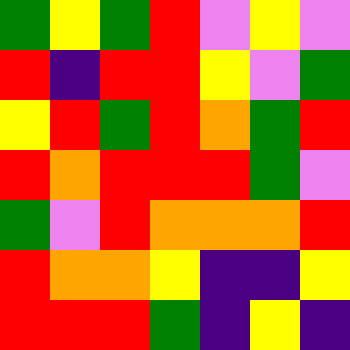[["green", "yellow", "green", "red", "violet", "yellow", "violet"], ["red", "indigo", "red", "red", "yellow", "violet", "green"], ["yellow", "red", "green", "red", "orange", "green", "red"], ["red", "orange", "red", "red", "red", "green", "violet"], ["green", "violet", "red", "orange", "orange", "orange", "red"], ["red", "orange", "orange", "yellow", "indigo", "indigo", "yellow"], ["red", "red", "red", "green", "indigo", "yellow", "indigo"]]